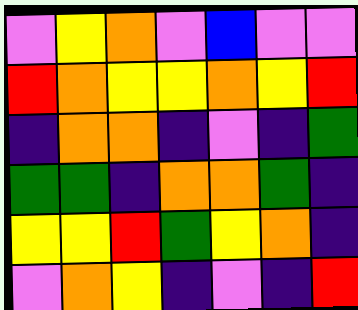[["violet", "yellow", "orange", "violet", "blue", "violet", "violet"], ["red", "orange", "yellow", "yellow", "orange", "yellow", "red"], ["indigo", "orange", "orange", "indigo", "violet", "indigo", "green"], ["green", "green", "indigo", "orange", "orange", "green", "indigo"], ["yellow", "yellow", "red", "green", "yellow", "orange", "indigo"], ["violet", "orange", "yellow", "indigo", "violet", "indigo", "red"]]